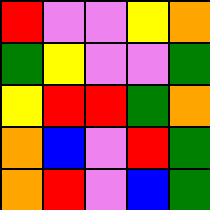[["red", "violet", "violet", "yellow", "orange"], ["green", "yellow", "violet", "violet", "green"], ["yellow", "red", "red", "green", "orange"], ["orange", "blue", "violet", "red", "green"], ["orange", "red", "violet", "blue", "green"]]